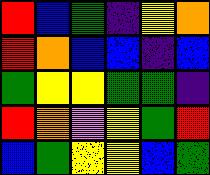[["red", "blue", "green", "indigo", "yellow", "orange"], ["red", "orange", "blue", "blue", "indigo", "blue"], ["green", "yellow", "yellow", "green", "green", "indigo"], ["red", "orange", "violet", "yellow", "green", "red"], ["blue", "green", "yellow", "yellow", "blue", "green"]]